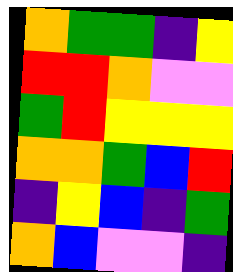[["orange", "green", "green", "indigo", "yellow"], ["red", "red", "orange", "violet", "violet"], ["green", "red", "yellow", "yellow", "yellow"], ["orange", "orange", "green", "blue", "red"], ["indigo", "yellow", "blue", "indigo", "green"], ["orange", "blue", "violet", "violet", "indigo"]]